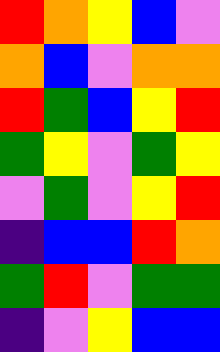[["red", "orange", "yellow", "blue", "violet"], ["orange", "blue", "violet", "orange", "orange"], ["red", "green", "blue", "yellow", "red"], ["green", "yellow", "violet", "green", "yellow"], ["violet", "green", "violet", "yellow", "red"], ["indigo", "blue", "blue", "red", "orange"], ["green", "red", "violet", "green", "green"], ["indigo", "violet", "yellow", "blue", "blue"]]